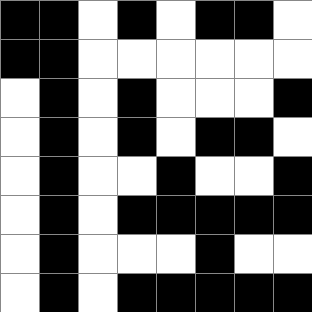[["black", "black", "white", "black", "white", "black", "black", "white"], ["black", "black", "white", "white", "white", "white", "white", "white"], ["white", "black", "white", "black", "white", "white", "white", "black"], ["white", "black", "white", "black", "white", "black", "black", "white"], ["white", "black", "white", "white", "black", "white", "white", "black"], ["white", "black", "white", "black", "black", "black", "black", "black"], ["white", "black", "white", "white", "white", "black", "white", "white"], ["white", "black", "white", "black", "black", "black", "black", "black"]]